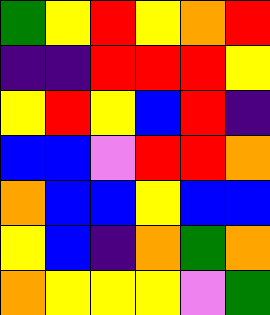[["green", "yellow", "red", "yellow", "orange", "red"], ["indigo", "indigo", "red", "red", "red", "yellow"], ["yellow", "red", "yellow", "blue", "red", "indigo"], ["blue", "blue", "violet", "red", "red", "orange"], ["orange", "blue", "blue", "yellow", "blue", "blue"], ["yellow", "blue", "indigo", "orange", "green", "orange"], ["orange", "yellow", "yellow", "yellow", "violet", "green"]]